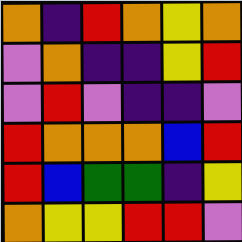[["orange", "indigo", "red", "orange", "yellow", "orange"], ["violet", "orange", "indigo", "indigo", "yellow", "red"], ["violet", "red", "violet", "indigo", "indigo", "violet"], ["red", "orange", "orange", "orange", "blue", "red"], ["red", "blue", "green", "green", "indigo", "yellow"], ["orange", "yellow", "yellow", "red", "red", "violet"]]